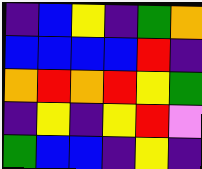[["indigo", "blue", "yellow", "indigo", "green", "orange"], ["blue", "blue", "blue", "blue", "red", "indigo"], ["orange", "red", "orange", "red", "yellow", "green"], ["indigo", "yellow", "indigo", "yellow", "red", "violet"], ["green", "blue", "blue", "indigo", "yellow", "indigo"]]